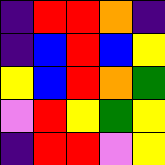[["indigo", "red", "red", "orange", "indigo"], ["indigo", "blue", "red", "blue", "yellow"], ["yellow", "blue", "red", "orange", "green"], ["violet", "red", "yellow", "green", "yellow"], ["indigo", "red", "red", "violet", "yellow"]]